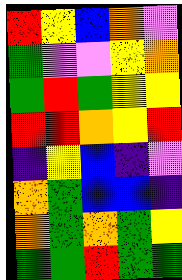[["red", "yellow", "blue", "orange", "violet"], ["green", "violet", "violet", "yellow", "orange"], ["green", "red", "green", "yellow", "yellow"], ["red", "red", "orange", "yellow", "red"], ["indigo", "yellow", "blue", "indigo", "violet"], ["orange", "green", "blue", "blue", "indigo"], ["orange", "green", "orange", "green", "yellow"], ["green", "green", "red", "green", "green"]]